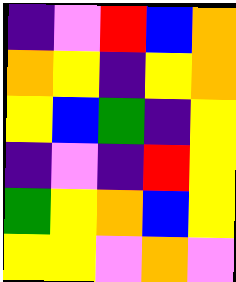[["indigo", "violet", "red", "blue", "orange"], ["orange", "yellow", "indigo", "yellow", "orange"], ["yellow", "blue", "green", "indigo", "yellow"], ["indigo", "violet", "indigo", "red", "yellow"], ["green", "yellow", "orange", "blue", "yellow"], ["yellow", "yellow", "violet", "orange", "violet"]]